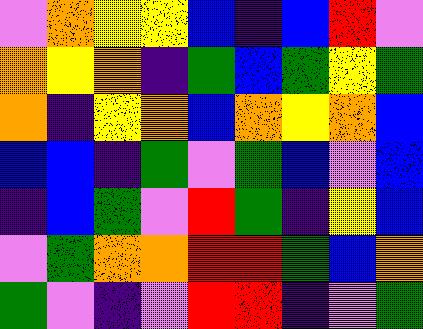[["violet", "orange", "yellow", "yellow", "blue", "indigo", "blue", "red", "violet"], ["orange", "yellow", "orange", "indigo", "green", "blue", "green", "yellow", "green"], ["orange", "indigo", "yellow", "orange", "blue", "orange", "yellow", "orange", "blue"], ["blue", "blue", "indigo", "green", "violet", "green", "blue", "violet", "blue"], ["indigo", "blue", "green", "violet", "red", "green", "indigo", "yellow", "blue"], ["violet", "green", "orange", "orange", "red", "red", "green", "blue", "orange"], ["green", "violet", "indigo", "violet", "red", "red", "indigo", "violet", "green"]]